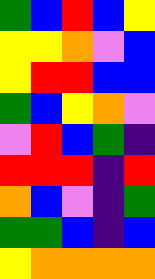[["green", "blue", "red", "blue", "yellow"], ["yellow", "yellow", "orange", "violet", "blue"], ["yellow", "red", "red", "blue", "blue"], ["green", "blue", "yellow", "orange", "violet"], ["violet", "red", "blue", "green", "indigo"], ["red", "red", "red", "indigo", "red"], ["orange", "blue", "violet", "indigo", "green"], ["green", "green", "blue", "indigo", "blue"], ["yellow", "orange", "orange", "orange", "orange"]]